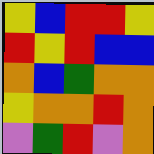[["yellow", "blue", "red", "red", "yellow"], ["red", "yellow", "red", "blue", "blue"], ["orange", "blue", "green", "orange", "orange"], ["yellow", "orange", "orange", "red", "orange"], ["violet", "green", "red", "violet", "orange"]]